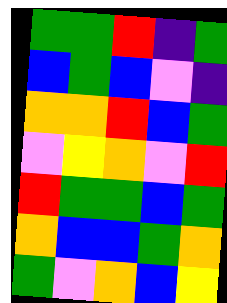[["green", "green", "red", "indigo", "green"], ["blue", "green", "blue", "violet", "indigo"], ["orange", "orange", "red", "blue", "green"], ["violet", "yellow", "orange", "violet", "red"], ["red", "green", "green", "blue", "green"], ["orange", "blue", "blue", "green", "orange"], ["green", "violet", "orange", "blue", "yellow"]]